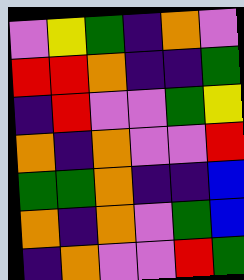[["violet", "yellow", "green", "indigo", "orange", "violet"], ["red", "red", "orange", "indigo", "indigo", "green"], ["indigo", "red", "violet", "violet", "green", "yellow"], ["orange", "indigo", "orange", "violet", "violet", "red"], ["green", "green", "orange", "indigo", "indigo", "blue"], ["orange", "indigo", "orange", "violet", "green", "blue"], ["indigo", "orange", "violet", "violet", "red", "green"]]